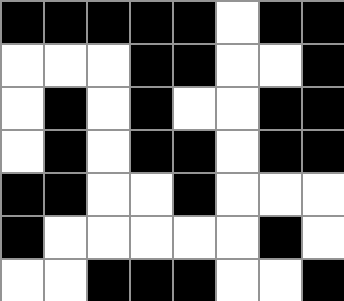[["black", "black", "black", "black", "black", "white", "black", "black"], ["white", "white", "white", "black", "black", "white", "white", "black"], ["white", "black", "white", "black", "white", "white", "black", "black"], ["white", "black", "white", "black", "black", "white", "black", "black"], ["black", "black", "white", "white", "black", "white", "white", "white"], ["black", "white", "white", "white", "white", "white", "black", "white"], ["white", "white", "black", "black", "black", "white", "white", "black"]]